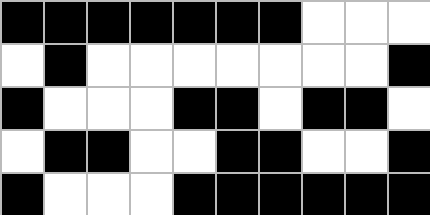[["black", "black", "black", "black", "black", "black", "black", "white", "white", "white"], ["white", "black", "white", "white", "white", "white", "white", "white", "white", "black"], ["black", "white", "white", "white", "black", "black", "white", "black", "black", "white"], ["white", "black", "black", "white", "white", "black", "black", "white", "white", "black"], ["black", "white", "white", "white", "black", "black", "black", "black", "black", "black"]]